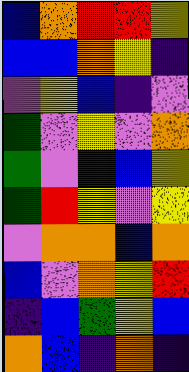[["blue", "orange", "red", "red", "yellow"], ["blue", "blue", "orange", "yellow", "indigo"], ["violet", "yellow", "blue", "indigo", "violet"], ["green", "violet", "yellow", "violet", "orange"], ["green", "violet", "indigo", "blue", "yellow"], ["green", "red", "yellow", "violet", "yellow"], ["violet", "orange", "orange", "blue", "orange"], ["blue", "violet", "orange", "yellow", "red"], ["indigo", "blue", "green", "yellow", "blue"], ["orange", "blue", "indigo", "orange", "indigo"]]